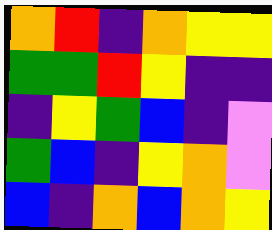[["orange", "red", "indigo", "orange", "yellow", "yellow"], ["green", "green", "red", "yellow", "indigo", "indigo"], ["indigo", "yellow", "green", "blue", "indigo", "violet"], ["green", "blue", "indigo", "yellow", "orange", "violet"], ["blue", "indigo", "orange", "blue", "orange", "yellow"]]